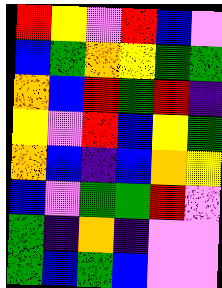[["red", "yellow", "violet", "red", "blue", "violet"], ["blue", "green", "orange", "yellow", "green", "green"], ["orange", "blue", "red", "green", "red", "indigo"], ["yellow", "violet", "red", "blue", "yellow", "green"], ["orange", "blue", "indigo", "blue", "orange", "yellow"], ["blue", "violet", "green", "green", "red", "violet"], ["green", "indigo", "orange", "indigo", "violet", "violet"], ["green", "blue", "green", "blue", "violet", "violet"]]